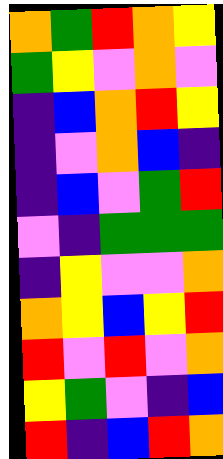[["orange", "green", "red", "orange", "yellow"], ["green", "yellow", "violet", "orange", "violet"], ["indigo", "blue", "orange", "red", "yellow"], ["indigo", "violet", "orange", "blue", "indigo"], ["indigo", "blue", "violet", "green", "red"], ["violet", "indigo", "green", "green", "green"], ["indigo", "yellow", "violet", "violet", "orange"], ["orange", "yellow", "blue", "yellow", "red"], ["red", "violet", "red", "violet", "orange"], ["yellow", "green", "violet", "indigo", "blue"], ["red", "indigo", "blue", "red", "orange"]]